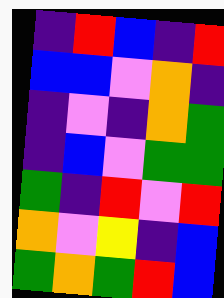[["indigo", "red", "blue", "indigo", "red"], ["blue", "blue", "violet", "orange", "indigo"], ["indigo", "violet", "indigo", "orange", "green"], ["indigo", "blue", "violet", "green", "green"], ["green", "indigo", "red", "violet", "red"], ["orange", "violet", "yellow", "indigo", "blue"], ["green", "orange", "green", "red", "blue"]]